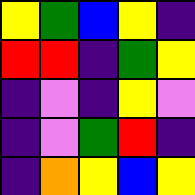[["yellow", "green", "blue", "yellow", "indigo"], ["red", "red", "indigo", "green", "yellow"], ["indigo", "violet", "indigo", "yellow", "violet"], ["indigo", "violet", "green", "red", "indigo"], ["indigo", "orange", "yellow", "blue", "yellow"]]